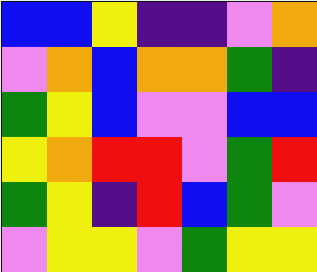[["blue", "blue", "yellow", "indigo", "indigo", "violet", "orange"], ["violet", "orange", "blue", "orange", "orange", "green", "indigo"], ["green", "yellow", "blue", "violet", "violet", "blue", "blue"], ["yellow", "orange", "red", "red", "violet", "green", "red"], ["green", "yellow", "indigo", "red", "blue", "green", "violet"], ["violet", "yellow", "yellow", "violet", "green", "yellow", "yellow"]]